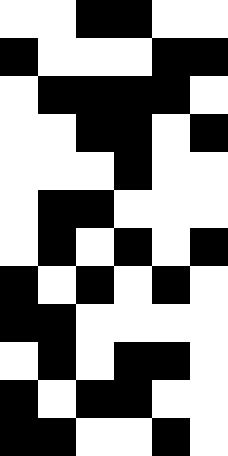[["white", "white", "black", "black", "white", "white"], ["black", "white", "white", "white", "black", "black"], ["white", "black", "black", "black", "black", "white"], ["white", "white", "black", "black", "white", "black"], ["white", "white", "white", "black", "white", "white"], ["white", "black", "black", "white", "white", "white"], ["white", "black", "white", "black", "white", "black"], ["black", "white", "black", "white", "black", "white"], ["black", "black", "white", "white", "white", "white"], ["white", "black", "white", "black", "black", "white"], ["black", "white", "black", "black", "white", "white"], ["black", "black", "white", "white", "black", "white"]]